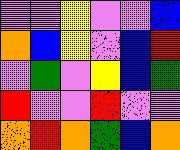[["violet", "violet", "yellow", "violet", "violet", "blue"], ["orange", "blue", "yellow", "violet", "blue", "red"], ["violet", "green", "violet", "yellow", "blue", "green"], ["red", "violet", "violet", "red", "violet", "violet"], ["orange", "red", "orange", "green", "blue", "orange"]]